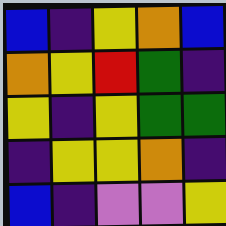[["blue", "indigo", "yellow", "orange", "blue"], ["orange", "yellow", "red", "green", "indigo"], ["yellow", "indigo", "yellow", "green", "green"], ["indigo", "yellow", "yellow", "orange", "indigo"], ["blue", "indigo", "violet", "violet", "yellow"]]